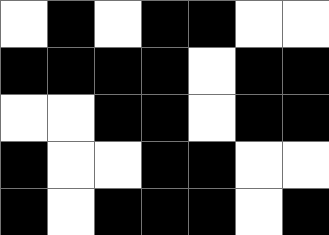[["white", "black", "white", "black", "black", "white", "white"], ["black", "black", "black", "black", "white", "black", "black"], ["white", "white", "black", "black", "white", "black", "black"], ["black", "white", "white", "black", "black", "white", "white"], ["black", "white", "black", "black", "black", "white", "black"]]